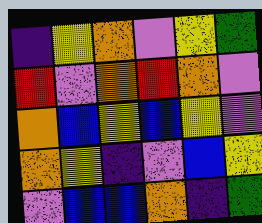[["indigo", "yellow", "orange", "violet", "yellow", "green"], ["red", "violet", "orange", "red", "orange", "violet"], ["orange", "blue", "yellow", "blue", "yellow", "violet"], ["orange", "yellow", "indigo", "violet", "blue", "yellow"], ["violet", "blue", "blue", "orange", "indigo", "green"]]